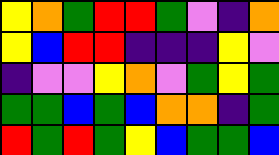[["yellow", "orange", "green", "red", "red", "green", "violet", "indigo", "orange"], ["yellow", "blue", "red", "red", "indigo", "indigo", "indigo", "yellow", "violet"], ["indigo", "violet", "violet", "yellow", "orange", "violet", "green", "yellow", "green"], ["green", "green", "blue", "green", "blue", "orange", "orange", "indigo", "green"], ["red", "green", "red", "green", "yellow", "blue", "green", "green", "blue"]]